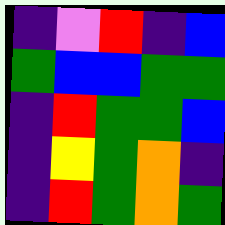[["indigo", "violet", "red", "indigo", "blue"], ["green", "blue", "blue", "green", "green"], ["indigo", "red", "green", "green", "blue"], ["indigo", "yellow", "green", "orange", "indigo"], ["indigo", "red", "green", "orange", "green"]]